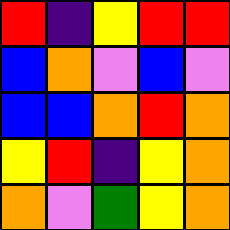[["red", "indigo", "yellow", "red", "red"], ["blue", "orange", "violet", "blue", "violet"], ["blue", "blue", "orange", "red", "orange"], ["yellow", "red", "indigo", "yellow", "orange"], ["orange", "violet", "green", "yellow", "orange"]]